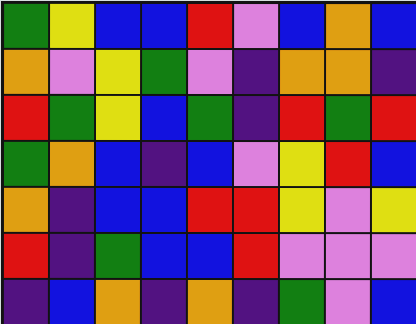[["green", "yellow", "blue", "blue", "red", "violet", "blue", "orange", "blue"], ["orange", "violet", "yellow", "green", "violet", "indigo", "orange", "orange", "indigo"], ["red", "green", "yellow", "blue", "green", "indigo", "red", "green", "red"], ["green", "orange", "blue", "indigo", "blue", "violet", "yellow", "red", "blue"], ["orange", "indigo", "blue", "blue", "red", "red", "yellow", "violet", "yellow"], ["red", "indigo", "green", "blue", "blue", "red", "violet", "violet", "violet"], ["indigo", "blue", "orange", "indigo", "orange", "indigo", "green", "violet", "blue"]]